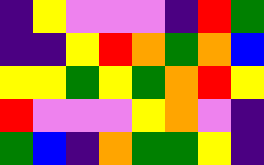[["indigo", "yellow", "violet", "violet", "violet", "indigo", "red", "green"], ["indigo", "indigo", "yellow", "red", "orange", "green", "orange", "blue"], ["yellow", "yellow", "green", "yellow", "green", "orange", "red", "yellow"], ["red", "violet", "violet", "violet", "yellow", "orange", "violet", "indigo"], ["green", "blue", "indigo", "orange", "green", "green", "yellow", "indigo"]]